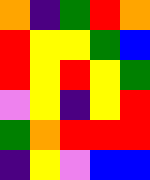[["orange", "indigo", "green", "red", "orange"], ["red", "yellow", "yellow", "green", "blue"], ["red", "yellow", "red", "yellow", "green"], ["violet", "yellow", "indigo", "yellow", "red"], ["green", "orange", "red", "red", "red"], ["indigo", "yellow", "violet", "blue", "blue"]]